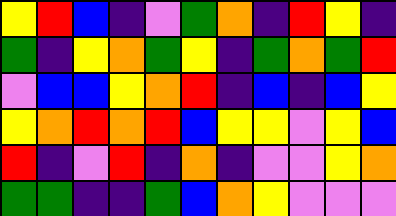[["yellow", "red", "blue", "indigo", "violet", "green", "orange", "indigo", "red", "yellow", "indigo"], ["green", "indigo", "yellow", "orange", "green", "yellow", "indigo", "green", "orange", "green", "red"], ["violet", "blue", "blue", "yellow", "orange", "red", "indigo", "blue", "indigo", "blue", "yellow"], ["yellow", "orange", "red", "orange", "red", "blue", "yellow", "yellow", "violet", "yellow", "blue"], ["red", "indigo", "violet", "red", "indigo", "orange", "indigo", "violet", "violet", "yellow", "orange"], ["green", "green", "indigo", "indigo", "green", "blue", "orange", "yellow", "violet", "violet", "violet"]]